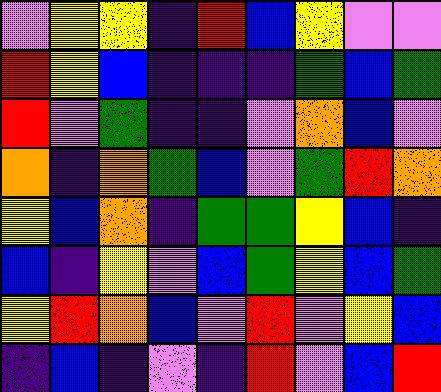[["violet", "yellow", "yellow", "indigo", "red", "blue", "yellow", "violet", "violet"], ["red", "yellow", "blue", "indigo", "indigo", "indigo", "green", "blue", "green"], ["red", "violet", "green", "indigo", "indigo", "violet", "orange", "blue", "violet"], ["orange", "indigo", "orange", "green", "blue", "violet", "green", "red", "orange"], ["yellow", "blue", "orange", "indigo", "green", "green", "yellow", "blue", "indigo"], ["blue", "indigo", "yellow", "violet", "blue", "green", "yellow", "blue", "green"], ["yellow", "red", "orange", "blue", "violet", "red", "violet", "yellow", "blue"], ["indigo", "blue", "indigo", "violet", "indigo", "red", "violet", "blue", "red"]]